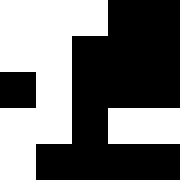[["white", "white", "white", "black", "black"], ["white", "white", "black", "black", "black"], ["black", "white", "black", "black", "black"], ["white", "white", "black", "white", "white"], ["white", "black", "black", "black", "black"]]